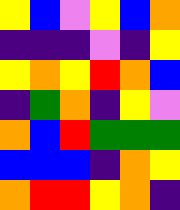[["yellow", "blue", "violet", "yellow", "blue", "orange"], ["indigo", "indigo", "indigo", "violet", "indigo", "yellow"], ["yellow", "orange", "yellow", "red", "orange", "blue"], ["indigo", "green", "orange", "indigo", "yellow", "violet"], ["orange", "blue", "red", "green", "green", "green"], ["blue", "blue", "blue", "indigo", "orange", "yellow"], ["orange", "red", "red", "yellow", "orange", "indigo"]]